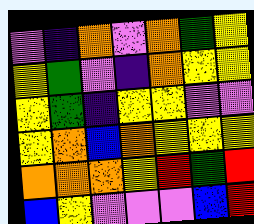[["violet", "indigo", "orange", "violet", "orange", "green", "yellow"], ["yellow", "green", "violet", "indigo", "orange", "yellow", "yellow"], ["yellow", "green", "indigo", "yellow", "yellow", "violet", "violet"], ["yellow", "orange", "blue", "orange", "yellow", "yellow", "yellow"], ["orange", "orange", "orange", "yellow", "red", "green", "red"], ["blue", "yellow", "violet", "violet", "violet", "blue", "red"]]